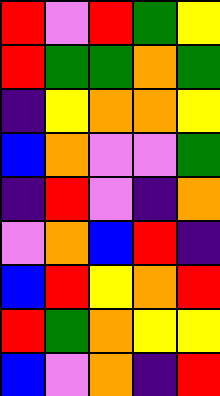[["red", "violet", "red", "green", "yellow"], ["red", "green", "green", "orange", "green"], ["indigo", "yellow", "orange", "orange", "yellow"], ["blue", "orange", "violet", "violet", "green"], ["indigo", "red", "violet", "indigo", "orange"], ["violet", "orange", "blue", "red", "indigo"], ["blue", "red", "yellow", "orange", "red"], ["red", "green", "orange", "yellow", "yellow"], ["blue", "violet", "orange", "indigo", "red"]]